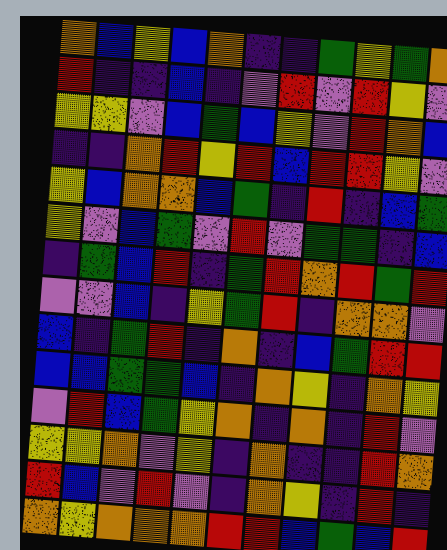[["orange", "blue", "yellow", "blue", "orange", "indigo", "indigo", "green", "yellow", "green", "orange"], ["red", "indigo", "indigo", "blue", "indigo", "violet", "red", "violet", "red", "yellow", "violet"], ["yellow", "yellow", "violet", "blue", "green", "blue", "yellow", "violet", "red", "orange", "blue"], ["indigo", "indigo", "orange", "red", "yellow", "red", "blue", "red", "red", "yellow", "violet"], ["yellow", "blue", "orange", "orange", "blue", "green", "indigo", "red", "indigo", "blue", "green"], ["yellow", "violet", "blue", "green", "violet", "red", "violet", "green", "green", "indigo", "blue"], ["indigo", "green", "blue", "red", "indigo", "green", "red", "orange", "red", "green", "red"], ["violet", "violet", "blue", "indigo", "yellow", "green", "red", "indigo", "orange", "orange", "violet"], ["blue", "indigo", "green", "red", "indigo", "orange", "indigo", "blue", "green", "red", "red"], ["blue", "blue", "green", "green", "blue", "indigo", "orange", "yellow", "indigo", "orange", "yellow"], ["violet", "red", "blue", "green", "yellow", "orange", "indigo", "orange", "indigo", "red", "violet"], ["yellow", "yellow", "orange", "violet", "yellow", "indigo", "orange", "indigo", "indigo", "red", "orange"], ["red", "blue", "violet", "red", "violet", "indigo", "orange", "yellow", "indigo", "red", "indigo"], ["orange", "yellow", "orange", "orange", "orange", "red", "red", "blue", "green", "blue", "red"]]